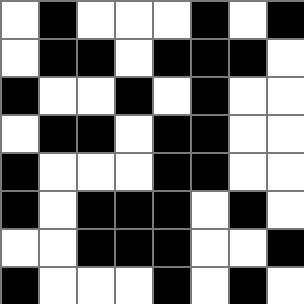[["white", "black", "white", "white", "white", "black", "white", "black"], ["white", "black", "black", "white", "black", "black", "black", "white"], ["black", "white", "white", "black", "white", "black", "white", "white"], ["white", "black", "black", "white", "black", "black", "white", "white"], ["black", "white", "white", "white", "black", "black", "white", "white"], ["black", "white", "black", "black", "black", "white", "black", "white"], ["white", "white", "black", "black", "black", "white", "white", "black"], ["black", "white", "white", "white", "black", "white", "black", "white"]]